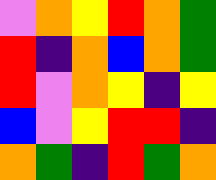[["violet", "orange", "yellow", "red", "orange", "green"], ["red", "indigo", "orange", "blue", "orange", "green"], ["red", "violet", "orange", "yellow", "indigo", "yellow"], ["blue", "violet", "yellow", "red", "red", "indigo"], ["orange", "green", "indigo", "red", "green", "orange"]]